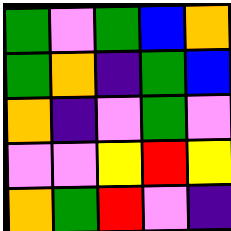[["green", "violet", "green", "blue", "orange"], ["green", "orange", "indigo", "green", "blue"], ["orange", "indigo", "violet", "green", "violet"], ["violet", "violet", "yellow", "red", "yellow"], ["orange", "green", "red", "violet", "indigo"]]